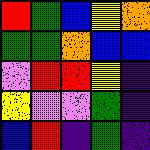[["red", "green", "blue", "yellow", "orange"], ["green", "green", "orange", "blue", "blue"], ["violet", "red", "red", "yellow", "indigo"], ["yellow", "violet", "violet", "green", "indigo"], ["blue", "red", "indigo", "green", "indigo"]]